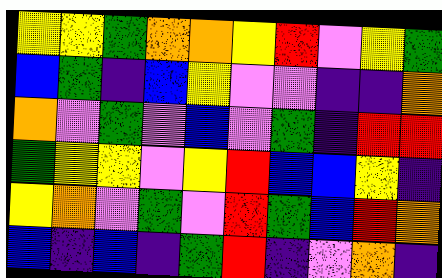[["yellow", "yellow", "green", "orange", "orange", "yellow", "red", "violet", "yellow", "green"], ["blue", "green", "indigo", "blue", "yellow", "violet", "violet", "indigo", "indigo", "orange"], ["orange", "violet", "green", "violet", "blue", "violet", "green", "indigo", "red", "red"], ["green", "yellow", "yellow", "violet", "yellow", "red", "blue", "blue", "yellow", "indigo"], ["yellow", "orange", "violet", "green", "violet", "red", "green", "blue", "red", "orange"], ["blue", "indigo", "blue", "indigo", "green", "red", "indigo", "violet", "orange", "indigo"]]